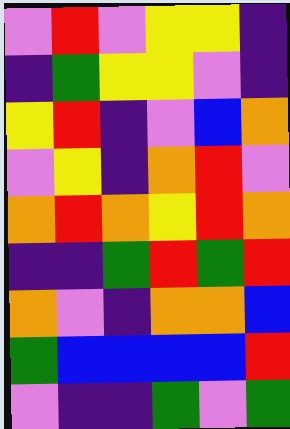[["violet", "red", "violet", "yellow", "yellow", "indigo"], ["indigo", "green", "yellow", "yellow", "violet", "indigo"], ["yellow", "red", "indigo", "violet", "blue", "orange"], ["violet", "yellow", "indigo", "orange", "red", "violet"], ["orange", "red", "orange", "yellow", "red", "orange"], ["indigo", "indigo", "green", "red", "green", "red"], ["orange", "violet", "indigo", "orange", "orange", "blue"], ["green", "blue", "blue", "blue", "blue", "red"], ["violet", "indigo", "indigo", "green", "violet", "green"]]